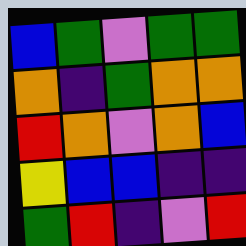[["blue", "green", "violet", "green", "green"], ["orange", "indigo", "green", "orange", "orange"], ["red", "orange", "violet", "orange", "blue"], ["yellow", "blue", "blue", "indigo", "indigo"], ["green", "red", "indigo", "violet", "red"]]